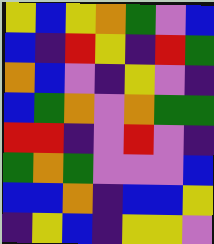[["yellow", "blue", "yellow", "orange", "green", "violet", "blue"], ["blue", "indigo", "red", "yellow", "indigo", "red", "green"], ["orange", "blue", "violet", "indigo", "yellow", "violet", "indigo"], ["blue", "green", "orange", "violet", "orange", "green", "green"], ["red", "red", "indigo", "violet", "red", "violet", "indigo"], ["green", "orange", "green", "violet", "violet", "violet", "blue"], ["blue", "blue", "orange", "indigo", "blue", "blue", "yellow"], ["indigo", "yellow", "blue", "indigo", "yellow", "yellow", "violet"]]